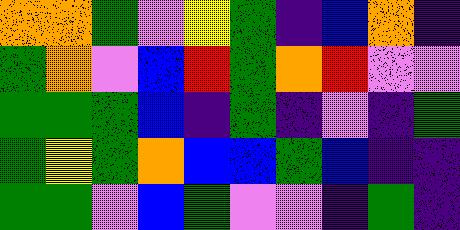[["orange", "orange", "green", "violet", "yellow", "green", "indigo", "blue", "orange", "indigo"], ["green", "orange", "violet", "blue", "red", "green", "orange", "red", "violet", "violet"], ["green", "green", "green", "blue", "indigo", "green", "indigo", "violet", "indigo", "green"], ["green", "yellow", "green", "orange", "blue", "blue", "green", "blue", "indigo", "indigo"], ["green", "green", "violet", "blue", "green", "violet", "violet", "indigo", "green", "indigo"]]